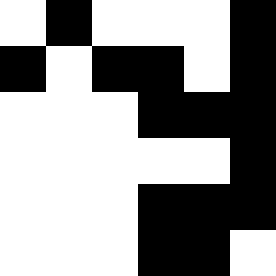[["white", "black", "white", "white", "white", "black"], ["black", "white", "black", "black", "white", "black"], ["white", "white", "white", "black", "black", "black"], ["white", "white", "white", "white", "white", "black"], ["white", "white", "white", "black", "black", "black"], ["white", "white", "white", "black", "black", "white"]]